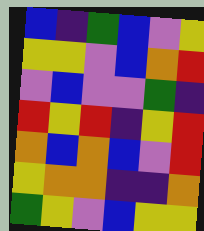[["blue", "indigo", "green", "blue", "violet", "yellow"], ["yellow", "yellow", "violet", "blue", "orange", "red"], ["violet", "blue", "violet", "violet", "green", "indigo"], ["red", "yellow", "red", "indigo", "yellow", "red"], ["orange", "blue", "orange", "blue", "violet", "red"], ["yellow", "orange", "orange", "indigo", "indigo", "orange"], ["green", "yellow", "violet", "blue", "yellow", "yellow"]]